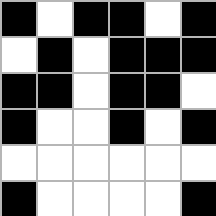[["black", "white", "black", "black", "white", "black"], ["white", "black", "white", "black", "black", "black"], ["black", "black", "white", "black", "black", "white"], ["black", "white", "white", "black", "white", "black"], ["white", "white", "white", "white", "white", "white"], ["black", "white", "white", "white", "white", "black"]]